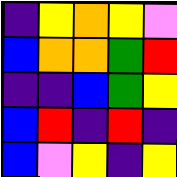[["indigo", "yellow", "orange", "yellow", "violet"], ["blue", "orange", "orange", "green", "red"], ["indigo", "indigo", "blue", "green", "yellow"], ["blue", "red", "indigo", "red", "indigo"], ["blue", "violet", "yellow", "indigo", "yellow"]]